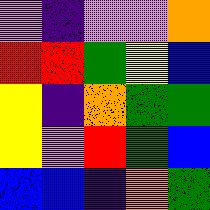[["violet", "indigo", "violet", "violet", "orange"], ["red", "red", "green", "yellow", "blue"], ["yellow", "indigo", "orange", "green", "green"], ["yellow", "violet", "red", "green", "blue"], ["blue", "blue", "indigo", "orange", "green"]]